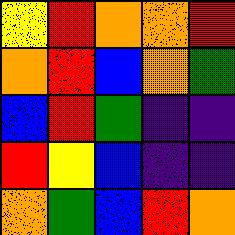[["yellow", "red", "orange", "orange", "red"], ["orange", "red", "blue", "orange", "green"], ["blue", "red", "green", "indigo", "indigo"], ["red", "yellow", "blue", "indigo", "indigo"], ["orange", "green", "blue", "red", "orange"]]